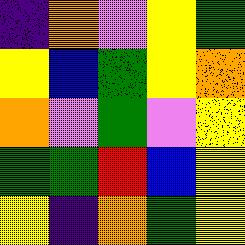[["indigo", "orange", "violet", "yellow", "green"], ["yellow", "blue", "green", "yellow", "orange"], ["orange", "violet", "green", "violet", "yellow"], ["green", "green", "red", "blue", "yellow"], ["yellow", "indigo", "orange", "green", "yellow"]]